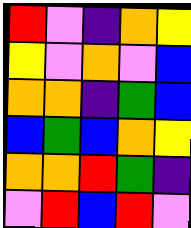[["red", "violet", "indigo", "orange", "yellow"], ["yellow", "violet", "orange", "violet", "blue"], ["orange", "orange", "indigo", "green", "blue"], ["blue", "green", "blue", "orange", "yellow"], ["orange", "orange", "red", "green", "indigo"], ["violet", "red", "blue", "red", "violet"]]